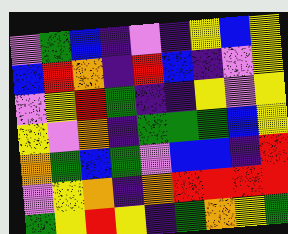[["violet", "green", "blue", "indigo", "violet", "indigo", "yellow", "blue", "yellow"], ["blue", "red", "orange", "indigo", "red", "blue", "indigo", "violet", "yellow"], ["violet", "yellow", "red", "green", "indigo", "indigo", "yellow", "violet", "yellow"], ["yellow", "violet", "orange", "indigo", "green", "green", "green", "blue", "yellow"], ["orange", "green", "blue", "green", "violet", "blue", "blue", "indigo", "red"], ["violet", "yellow", "orange", "indigo", "orange", "red", "red", "red", "red"], ["green", "yellow", "red", "yellow", "indigo", "green", "orange", "yellow", "green"]]